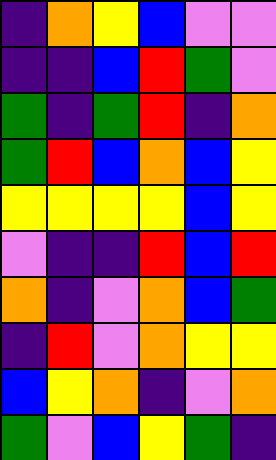[["indigo", "orange", "yellow", "blue", "violet", "violet"], ["indigo", "indigo", "blue", "red", "green", "violet"], ["green", "indigo", "green", "red", "indigo", "orange"], ["green", "red", "blue", "orange", "blue", "yellow"], ["yellow", "yellow", "yellow", "yellow", "blue", "yellow"], ["violet", "indigo", "indigo", "red", "blue", "red"], ["orange", "indigo", "violet", "orange", "blue", "green"], ["indigo", "red", "violet", "orange", "yellow", "yellow"], ["blue", "yellow", "orange", "indigo", "violet", "orange"], ["green", "violet", "blue", "yellow", "green", "indigo"]]